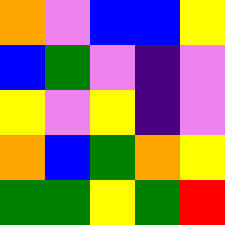[["orange", "violet", "blue", "blue", "yellow"], ["blue", "green", "violet", "indigo", "violet"], ["yellow", "violet", "yellow", "indigo", "violet"], ["orange", "blue", "green", "orange", "yellow"], ["green", "green", "yellow", "green", "red"]]